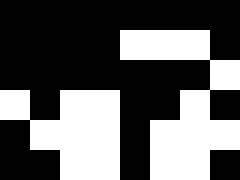[["black", "black", "black", "black", "black", "black", "black", "black"], ["black", "black", "black", "black", "white", "white", "white", "black"], ["black", "black", "black", "black", "black", "black", "black", "white"], ["white", "black", "white", "white", "black", "black", "white", "black"], ["black", "white", "white", "white", "black", "white", "white", "white"], ["black", "black", "white", "white", "black", "white", "white", "black"]]